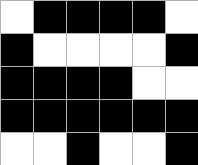[["white", "black", "black", "black", "black", "white"], ["black", "white", "white", "white", "white", "black"], ["black", "black", "black", "black", "white", "white"], ["black", "black", "black", "black", "black", "black"], ["white", "white", "black", "white", "white", "black"]]